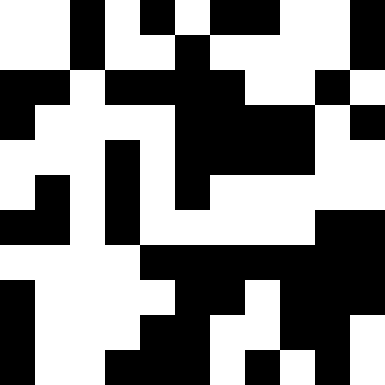[["white", "white", "black", "white", "black", "white", "black", "black", "white", "white", "black"], ["white", "white", "black", "white", "white", "black", "white", "white", "white", "white", "black"], ["black", "black", "white", "black", "black", "black", "black", "white", "white", "black", "white"], ["black", "white", "white", "white", "white", "black", "black", "black", "black", "white", "black"], ["white", "white", "white", "black", "white", "black", "black", "black", "black", "white", "white"], ["white", "black", "white", "black", "white", "black", "white", "white", "white", "white", "white"], ["black", "black", "white", "black", "white", "white", "white", "white", "white", "black", "black"], ["white", "white", "white", "white", "black", "black", "black", "black", "black", "black", "black"], ["black", "white", "white", "white", "white", "black", "black", "white", "black", "black", "black"], ["black", "white", "white", "white", "black", "black", "white", "white", "black", "black", "white"], ["black", "white", "white", "black", "black", "black", "white", "black", "white", "black", "white"]]